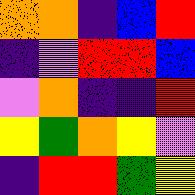[["orange", "orange", "indigo", "blue", "red"], ["indigo", "violet", "red", "red", "blue"], ["violet", "orange", "indigo", "indigo", "red"], ["yellow", "green", "orange", "yellow", "violet"], ["indigo", "red", "red", "green", "yellow"]]